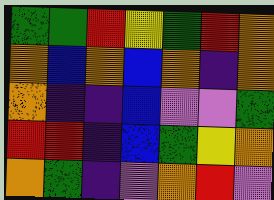[["green", "green", "red", "yellow", "green", "red", "orange"], ["orange", "blue", "orange", "blue", "orange", "indigo", "orange"], ["orange", "indigo", "indigo", "blue", "violet", "violet", "green"], ["red", "red", "indigo", "blue", "green", "yellow", "orange"], ["orange", "green", "indigo", "violet", "orange", "red", "violet"]]